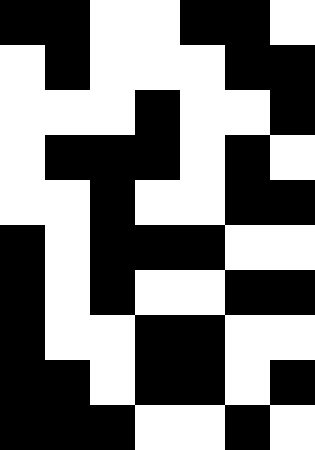[["black", "black", "white", "white", "black", "black", "white"], ["white", "black", "white", "white", "white", "black", "black"], ["white", "white", "white", "black", "white", "white", "black"], ["white", "black", "black", "black", "white", "black", "white"], ["white", "white", "black", "white", "white", "black", "black"], ["black", "white", "black", "black", "black", "white", "white"], ["black", "white", "black", "white", "white", "black", "black"], ["black", "white", "white", "black", "black", "white", "white"], ["black", "black", "white", "black", "black", "white", "black"], ["black", "black", "black", "white", "white", "black", "white"]]